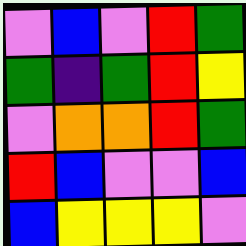[["violet", "blue", "violet", "red", "green"], ["green", "indigo", "green", "red", "yellow"], ["violet", "orange", "orange", "red", "green"], ["red", "blue", "violet", "violet", "blue"], ["blue", "yellow", "yellow", "yellow", "violet"]]